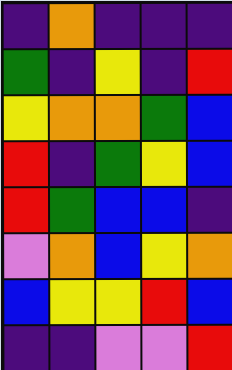[["indigo", "orange", "indigo", "indigo", "indigo"], ["green", "indigo", "yellow", "indigo", "red"], ["yellow", "orange", "orange", "green", "blue"], ["red", "indigo", "green", "yellow", "blue"], ["red", "green", "blue", "blue", "indigo"], ["violet", "orange", "blue", "yellow", "orange"], ["blue", "yellow", "yellow", "red", "blue"], ["indigo", "indigo", "violet", "violet", "red"]]